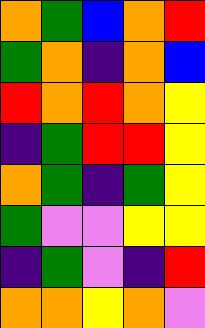[["orange", "green", "blue", "orange", "red"], ["green", "orange", "indigo", "orange", "blue"], ["red", "orange", "red", "orange", "yellow"], ["indigo", "green", "red", "red", "yellow"], ["orange", "green", "indigo", "green", "yellow"], ["green", "violet", "violet", "yellow", "yellow"], ["indigo", "green", "violet", "indigo", "red"], ["orange", "orange", "yellow", "orange", "violet"]]